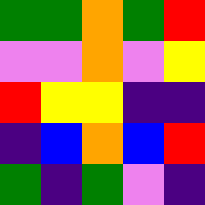[["green", "green", "orange", "green", "red"], ["violet", "violet", "orange", "violet", "yellow"], ["red", "yellow", "yellow", "indigo", "indigo"], ["indigo", "blue", "orange", "blue", "red"], ["green", "indigo", "green", "violet", "indigo"]]